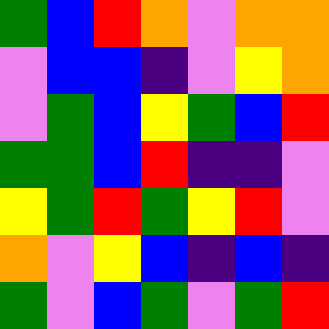[["green", "blue", "red", "orange", "violet", "orange", "orange"], ["violet", "blue", "blue", "indigo", "violet", "yellow", "orange"], ["violet", "green", "blue", "yellow", "green", "blue", "red"], ["green", "green", "blue", "red", "indigo", "indigo", "violet"], ["yellow", "green", "red", "green", "yellow", "red", "violet"], ["orange", "violet", "yellow", "blue", "indigo", "blue", "indigo"], ["green", "violet", "blue", "green", "violet", "green", "red"]]